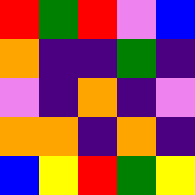[["red", "green", "red", "violet", "blue"], ["orange", "indigo", "indigo", "green", "indigo"], ["violet", "indigo", "orange", "indigo", "violet"], ["orange", "orange", "indigo", "orange", "indigo"], ["blue", "yellow", "red", "green", "yellow"]]